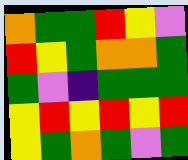[["orange", "green", "green", "red", "yellow", "violet"], ["red", "yellow", "green", "orange", "orange", "green"], ["green", "violet", "indigo", "green", "green", "green"], ["yellow", "red", "yellow", "red", "yellow", "red"], ["yellow", "green", "orange", "green", "violet", "green"]]